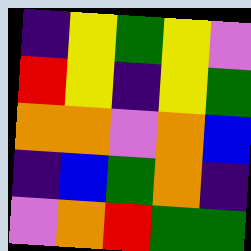[["indigo", "yellow", "green", "yellow", "violet"], ["red", "yellow", "indigo", "yellow", "green"], ["orange", "orange", "violet", "orange", "blue"], ["indigo", "blue", "green", "orange", "indigo"], ["violet", "orange", "red", "green", "green"]]